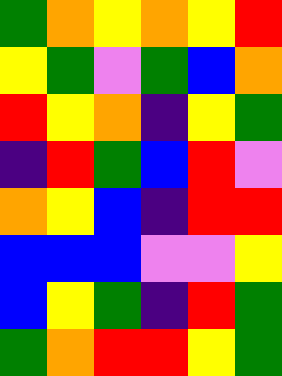[["green", "orange", "yellow", "orange", "yellow", "red"], ["yellow", "green", "violet", "green", "blue", "orange"], ["red", "yellow", "orange", "indigo", "yellow", "green"], ["indigo", "red", "green", "blue", "red", "violet"], ["orange", "yellow", "blue", "indigo", "red", "red"], ["blue", "blue", "blue", "violet", "violet", "yellow"], ["blue", "yellow", "green", "indigo", "red", "green"], ["green", "orange", "red", "red", "yellow", "green"]]